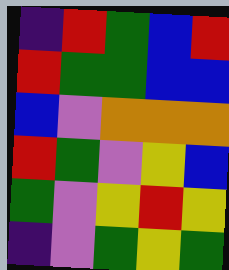[["indigo", "red", "green", "blue", "red"], ["red", "green", "green", "blue", "blue"], ["blue", "violet", "orange", "orange", "orange"], ["red", "green", "violet", "yellow", "blue"], ["green", "violet", "yellow", "red", "yellow"], ["indigo", "violet", "green", "yellow", "green"]]